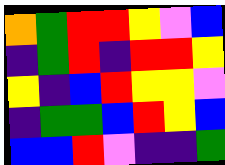[["orange", "green", "red", "red", "yellow", "violet", "blue"], ["indigo", "green", "red", "indigo", "red", "red", "yellow"], ["yellow", "indigo", "blue", "red", "yellow", "yellow", "violet"], ["indigo", "green", "green", "blue", "red", "yellow", "blue"], ["blue", "blue", "red", "violet", "indigo", "indigo", "green"]]